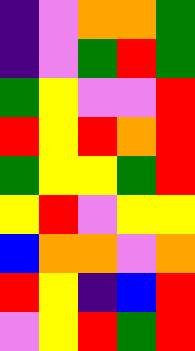[["indigo", "violet", "orange", "orange", "green"], ["indigo", "violet", "green", "red", "green"], ["green", "yellow", "violet", "violet", "red"], ["red", "yellow", "red", "orange", "red"], ["green", "yellow", "yellow", "green", "red"], ["yellow", "red", "violet", "yellow", "yellow"], ["blue", "orange", "orange", "violet", "orange"], ["red", "yellow", "indigo", "blue", "red"], ["violet", "yellow", "red", "green", "red"]]